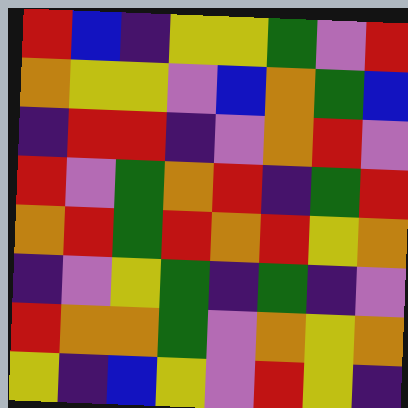[["red", "blue", "indigo", "yellow", "yellow", "green", "violet", "red"], ["orange", "yellow", "yellow", "violet", "blue", "orange", "green", "blue"], ["indigo", "red", "red", "indigo", "violet", "orange", "red", "violet"], ["red", "violet", "green", "orange", "red", "indigo", "green", "red"], ["orange", "red", "green", "red", "orange", "red", "yellow", "orange"], ["indigo", "violet", "yellow", "green", "indigo", "green", "indigo", "violet"], ["red", "orange", "orange", "green", "violet", "orange", "yellow", "orange"], ["yellow", "indigo", "blue", "yellow", "violet", "red", "yellow", "indigo"]]